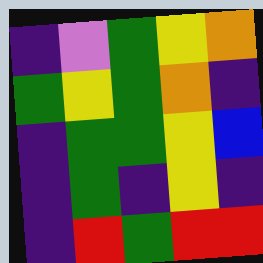[["indigo", "violet", "green", "yellow", "orange"], ["green", "yellow", "green", "orange", "indigo"], ["indigo", "green", "green", "yellow", "blue"], ["indigo", "green", "indigo", "yellow", "indigo"], ["indigo", "red", "green", "red", "red"]]